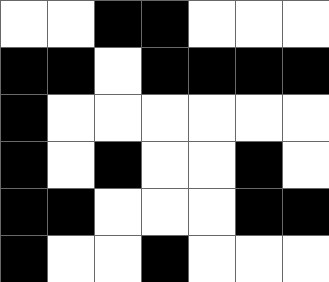[["white", "white", "black", "black", "white", "white", "white"], ["black", "black", "white", "black", "black", "black", "black"], ["black", "white", "white", "white", "white", "white", "white"], ["black", "white", "black", "white", "white", "black", "white"], ["black", "black", "white", "white", "white", "black", "black"], ["black", "white", "white", "black", "white", "white", "white"]]